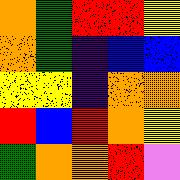[["orange", "green", "red", "red", "yellow"], ["orange", "green", "indigo", "blue", "blue"], ["yellow", "yellow", "indigo", "orange", "orange"], ["red", "blue", "red", "orange", "yellow"], ["green", "orange", "orange", "red", "violet"]]